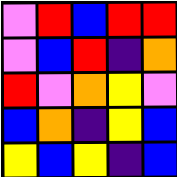[["violet", "red", "blue", "red", "red"], ["violet", "blue", "red", "indigo", "orange"], ["red", "violet", "orange", "yellow", "violet"], ["blue", "orange", "indigo", "yellow", "blue"], ["yellow", "blue", "yellow", "indigo", "blue"]]